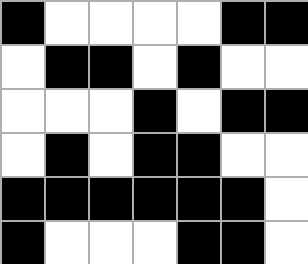[["black", "white", "white", "white", "white", "black", "black"], ["white", "black", "black", "white", "black", "white", "white"], ["white", "white", "white", "black", "white", "black", "black"], ["white", "black", "white", "black", "black", "white", "white"], ["black", "black", "black", "black", "black", "black", "white"], ["black", "white", "white", "white", "black", "black", "white"]]